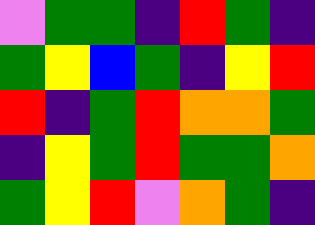[["violet", "green", "green", "indigo", "red", "green", "indigo"], ["green", "yellow", "blue", "green", "indigo", "yellow", "red"], ["red", "indigo", "green", "red", "orange", "orange", "green"], ["indigo", "yellow", "green", "red", "green", "green", "orange"], ["green", "yellow", "red", "violet", "orange", "green", "indigo"]]